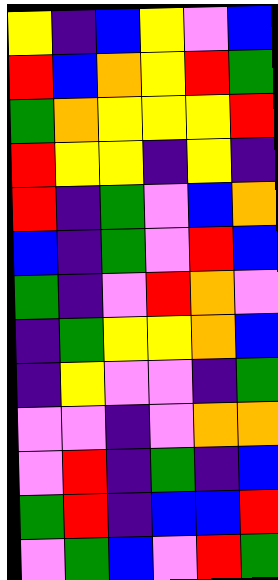[["yellow", "indigo", "blue", "yellow", "violet", "blue"], ["red", "blue", "orange", "yellow", "red", "green"], ["green", "orange", "yellow", "yellow", "yellow", "red"], ["red", "yellow", "yellow", "indigo", "yellow", "indigo"], ["red", "indigo", "green", "violet", "blue", "orange"], ["blue", "indigo", "green", "violet", "red", "blue"], ["green", "indigo", "violet", "red", "orange", "violet"], ["indigo", "green", "yellow", "yellow", "orange", "blue"], ["indigo", "yellow", "violet", "violet", "indigo", "green"], ["violet", "violet", "indigo", "violet", "orange", "orange"], ["violet", "red", "indigo", "green", "indigo", "blue"], ["green", "red", "indigo", "blue", "blue", "red"], ["violet", "green", "blue", "violet", "red", "green"]]